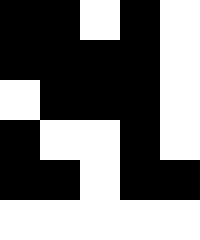[["black", "black", "white", "black", "white"], ["black", "black", "black", "black", "white"], ["white", "black", "black", "black", "white"], ["black", "white", "white", "black", "white"], ["black", "black", "white", "black", "black"], ["white", "white", "white", "white", "white"]]